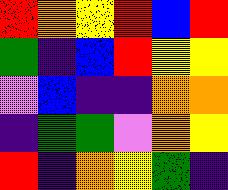[["red", "orange", "yellow", "red", "blue", "red"], ["green", "indigo", "blue", "red", "yellow", "yellow"], ["violet", "blue", "indigo", "indigo", "orange", "orange"], ["indigo", "green", "green", "violet", "orange", "yellow"], ["red", "indigo", "orange", "yellow", "green", "indigo"]]